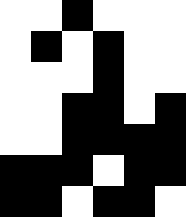[["white", "white", "black", "white", "white", "white"], ["white", "black", "white", "black", "white", "white"], ["white", "white", "white", "black", "white", "white"], ["white", "white", "black", "black", "white", "black"], ["white", "white", "black", "black", "black", "black"], ["black", "black", "black", "white", "black", "black"], ["black", "black", "white", "black", "black", "white"]]